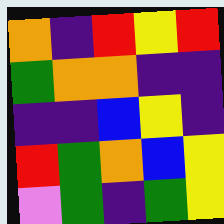[["orange", "indigo", "red", "yellow", "red"], ["green", "orange", "orange", "indigo", "indigo"], ["indigo", "indigo", "blue", "yellow", "indigo"], ["red", "green", "orange", "blue", "yellow"], ["violet", "green", "indigo", "green", "yellow"]]